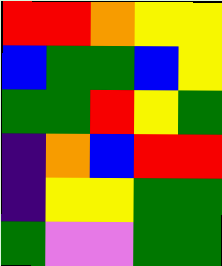[["red", "red", "orange", "yellow", "yellow"], ["blue", "green", "green", "blue", "yellow"], ["green", "green", "red", "yellow", "green"], ["indigo", "orange", "blue", "red", "red"], ["indigo", "yellow", "yellow", "green", "green"], ["green", "violet", "violet", "green", "green"]]